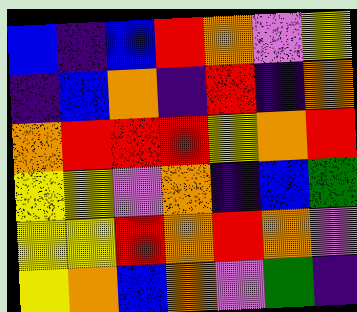[["blue", "indigo", "blue", "red", "orange", "violet", "yellow"], ["indigo", "blue", "orange", "indigo", "red", "indigo", "orange"], ["orange", "red", "red", "red", "yellow", "orange", "red"], ["yellow", "yellow", "violet", "orange", "indigo", "blue", "green"], ["yellow", "yellow", "red", "orange", "red", "orange", "violet"], ["yellow", "orange", "blue", "orange", "violet", "green", "indigo"]]